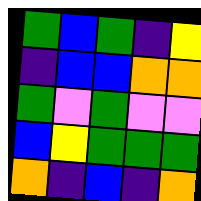[["green", "blue", "green", "indigo", "yellow"], ["indigo", "blue", "blue", "orange", "orange"], ["green", "violet", "green", "violet", "violet"], ["blue", "yellow", "green", "green", "green"], ["orange", "indigo", "blue", "indigo", "orange"]]